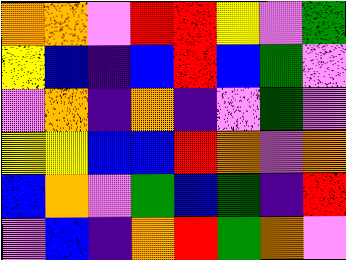[["orange", "orange", "violet", "red", "red", "yellow", "violet", "green"], ["yellow", "blue", "indigo", "blue", "red", "blue", "green", "violet"], ["violet", "orange", "indigo", "orange", "indigo", "violet", "green", "violet"], ["yellow", "yellow", "blue", "blue", "red", "orange", "violet", "orange"], ["blue", "orange", "violet", "green", "blue", "green", "indigo", "red"], ["violet", "blue", "indigo", "orange", "red", "green", "orange", "violet"]]